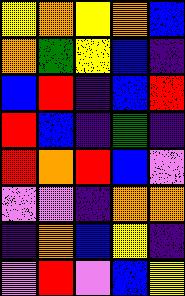[["yellow", "orange", "yellow", "orange", "blue"], ["orange", "green", "yellow", "blue", "indigo"], ["blue", "red", "indigo", "blue", "red"], ["red", "blue", "indigo", "green", "indigo"], ["red", "orange", "red", "blue", "violet"], ["violet", "violet", "indigo", "orange", "orange"], ["indigo", "orange", "blue", "yellow", "indigo"], ["violet", "red", "violet", "blue", "yellow"]]